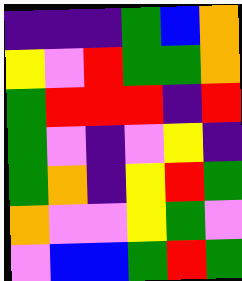[["indigo", "indigo", "indigo", "green", "blue", "orange"], ["yellow", "violet", "red", "green", "green", "orange"], ["green", "red", "red", "red", "indigo", "red"], ["green", "violet", "indigo", "violet", "yellow", "indigo"], ["green", "orange", "indigo", "yellow", "red", "green"], ["orange", "violet", "violet", "yellow", "green", "violet"], ["violet", "blue", "blue", "green", "red", "green"]]